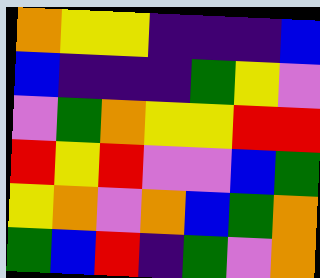[["orange", "yellow", "yellow", "indigo", "indigo", "indigo", "blue"], ["blue", "indigo", "indigo", "indigo", "green", "yellow", "violet"], ["violet", "green", "orange", "yellow", "yellow", "red", "red"], ["red", "yellow", "red", "violet", "violet", "blue", "green"], ["yellow", "orange", "violet", "orange", "blue", "green", "orange"], ["green", "blue", "red", "indigo", "green", "violet", "orange"]]